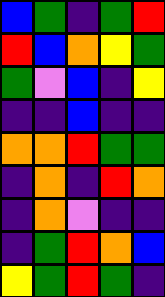[["blue", "green", "indigo", "green", "red"], ["red", "blue", "orange", "yellow", "green"], ["green", "violet", "blue", "indigo", "yellow"], ["indigo", "indigo", "blue", "indigo", "indigo"], ["orange", "orange", "red", "green", "green"], ["indigo", "orange", "indigo", "red", "orange"], ["indigo", "orange", "violet", "indigo", "indigo"], ["indigo", "green", "red", "orange", "blue"], ["yellow", "green", "red", "green", "indigo"]]